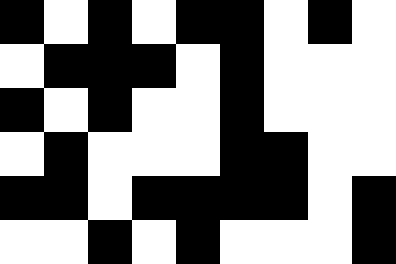[["black", "white", "black", "white", "black", "black", "white", "black", "white"], ["white", "black", "black", "black", "white", "black", "white", "white", "white"], ["black", "white", "black", "white", "white", "black", "white", "white", "white"], ["white", "black", "white", "white", "white", "black", "black", "white", "white"], ["black", "black", "white", "black", "black", "black", "black", "white", "black"], ["white", "white", "black", "white", "black", "white", "white", "white", "black"]]